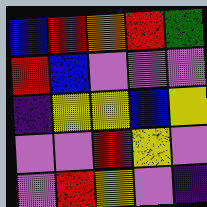[["blue", "red", "orange", "red", "green"], ["red", "blue", "violet", "violet", "violet"], ["indigo", "yellow", "yellow", "blue", "yellow"], ["violet", "violet", "red", "yellow", "violet"], ["violet", "red", "yellow", "violet", "indigo"]]